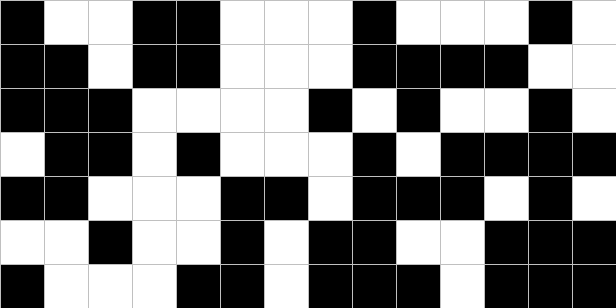[["black", "white", "white", "black", "black", "white", "white", "white", "black", "white", "white", "white", "black", "white"], ["black", "black", "white", "black", "black", "white", "white", "white", "black", "black", "black", "black", "white", "white"], ["black", "black", "black", "white", "white", "white", "white", "black", "white", "black", "white", "white", "black", "white"], ["white", "black", "black", "white", "black", "white", "white", "white", "black", "white", "black", "black", "black", "black"], ["black", "black", "white", "white", "white", "black", "black", "white", "black", "black", "black", "white", "black", "white"], ["white", "white", "black", "white", "white", "black", "white", "black", "black", "white", "white", "black", "black", "black"], ["black", "white", "white", "white", "black", "black", "white", "black", "black", "black", "white", "black", "black", "black"]]